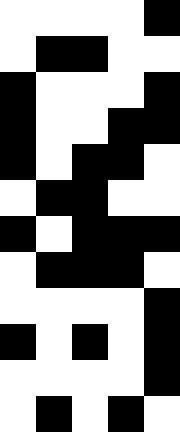[["white", "white", "white", "white", "black"], ["white", "black", "black", "white", "white"], ["black", "white", "white", "white", "black"], ["black", "white", "white", "black", "black"], ["black", "white", "black", "black", "white"], ["white", "black", "black", "white", "white"], ["black", "white", "black", "black", "black"], ["white", "black", "black", "black", "white"], ["white", "white", "white", "white", "black"], ["black", "white", "black", "white", "black"], ["white", "white", "white", "white", "black"], ["white", "black", "white", "black", "white"]]